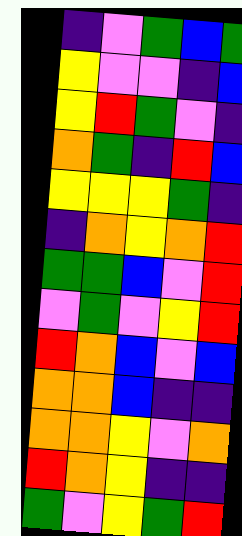[["indigo", "violet", "green", "blue", "green"], ["yellow", "violet", "violet", "indigo", "blue"], ["yellow", "red", "green", "violet", "indigo"], ["orange", "green", "indigo", "red", "blue"], ["yellow", "yellow", "yellow", "green", "indigo"], ["indigo", "orange", "yellow", "orange", "red"], ["green", "green", "blue", "violet", "red"], ["violet", "green", "violet", "yellow", "red"], ["red", "orange", "blue", "violet", "blue"], ["orange", "orange", "blue", "indigo", "indigo"], ["orange", "orange", "yellow", "violet", "orange"], ["red", "orange", "yellow", "indigo", "indigo"], ["green", "violet", "yellow", "green", "red"]]